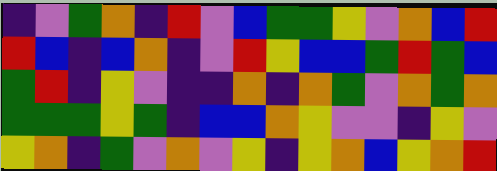[["indigo", "violet", "green", "orange", "indigo", "red", "violet", "blue", "green", "green", "yellow", "violet", "orange", "blue", "red"], ["red", "blue", "indigo", "blue", "orange", "indigo", "violet", "red", "yellow", "blue", "blue", "green", "red", "green", "blue"], ["green", "red", "indigo", "yellow", "violet", "indigo", "indigo", "orange", "indigo", "orange", "green", "violet", "orange", "green", "orange"], ["green", "green", "green", "yellow", "green", "indigo", "blue", "blue", "orange", "yellow", "violet", "violet", "indigo", "yellow", "violet"], ["yellow", "orange", "indigo", "green", "violet", "orange", "violet", "yellow", "indigo", "yellow", "orange", "blue", "yellow", "orange", "red"]]